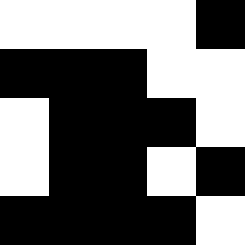[["white", "white", "white", "white", "black"], ["black", "black", "black", "white", "white"], ["white", "black", "black", "black", "white"], ["white", "black", "black", "white", "black"], ["black", "black", "black", "black", "white"]]